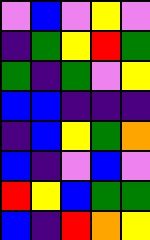[["violet", "blue", "violet", "yellow", "violet"], ["indigo", "green", "yellow", "red", "green"], ["green", "indigo", "green", "violet", "yellow"], ["blue", "blue", "indigo", "indigo", "indigo"], ["indigo", "blue", "yellow", "green", "orange"], ["blue", "indigo", "violet", "blue", "violet"], ["red", "yellow", "blue", "green", "green"], ["blue", "indigo", "red", "orange", "yellow"]]